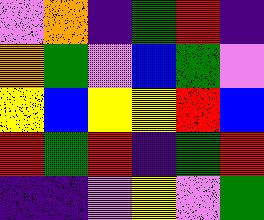[["violet", "orange", "indigo", "green", "red", "indigo"], ["orange", "green", "violet", "blue", "green", "violet"], ["yellow", "blue", "yellow", "yellow", "red", "blue"], ["red", "green", "red", "indigo", "green", "red"], ["indigo", "indigo", "violet", "yellow", "violet", "green"]]